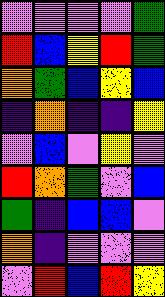[["violet", "violet", "violet", "violet", "green"], ["red", "blue", "yellow", "red", "green"], ["orange", "green", "blue", "yellow", "blue"], ["indigo", "orange", "indigo", "indigo", "yellow"], ["violet", "blue", "violet", "yellow", "violet"], ["red", "orange", "green", "violet", "blue"], ["green", "indigo", "blue", "blue", "violet"], ["orange", "indigo", "violet", "violet", "violet"], ["violet", "red", "blue", "red", "yellow"]]